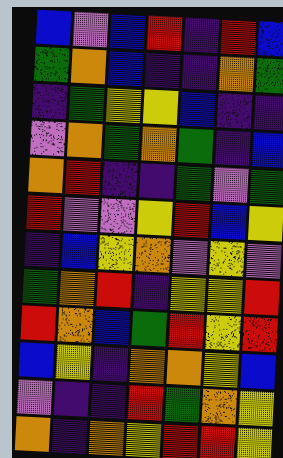[["blue", "violet", "blue", "red", "indigo", "red", "blue"], ["green", "orange", "blue", "indigo", "indigo", "orange", "green"], ["indigo", "green", "yellow", "yellow", "blue", "indigo", "indigo"], ["violet", "orange", "green", "orange", "green", "indigo", "blue"], ["orange", "red", "indigo", "indigo", "green", "violet", "green"], ["red", "violet", "violet", "yellow", "red", "blue", "yellow"], ["indigo", "blue", "yellow", "orange", "violet", "yellow", "violet"], ["green", "orange", "red", "indigo", "yellow", "yellow", "red"], ["red", "orange", "blue", "green", "red", "yellow", "red"], ["blue", "yellow", "indigo", "orange", "orange", "yellow", "blue"], ["violet", "indigo", "indigo", "red", "green", "orange", "yellow"], ["orange", "indigo", "orange", "yellow", "red", "red", "yellow"]]